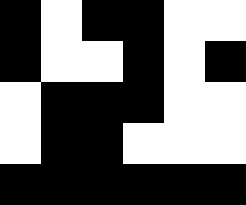[["black", "white", "black", "black", "white", "white"], ["black", "white", "white", "black", "white", "black"], ["white", "black", "black", "black", "white", "white"], ["white", "black", "black", "white", "white", "white"], ["black", "black", "black", "black", "black", "black"]]